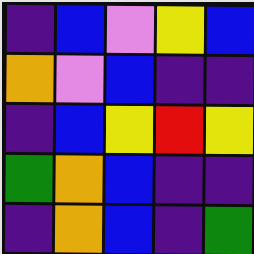[["indigo", "blue", "violet", "yellow", "blue"], ["orange", "violet", "blue", "indigo", "indigo"], ["indigo", "blue", "yellow", "red", "yellow"], ["green", "orange", "blue", "indigo", "indigo"], ["indigo", "orange", "blue", "indigo", "green"]]